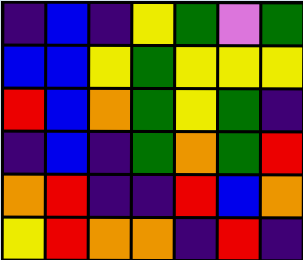[["indigo", "blue", "indigo", "yellow", "green", "violet", "green"], ["blue", "blue", "yellow", "green", "yellow", "yellow", "yellow"], ["red", "blue", "orange", "green", "yellow", "green", "indigo"], ["indigo", "blue", "indigo", "green", "orange", "green", "red"], ["orange", "red", "indigo", "indigo", "red", "blue", "orange"], ["yellow", "red", "orange", "orange", "indigo", "red", "indigo"]]